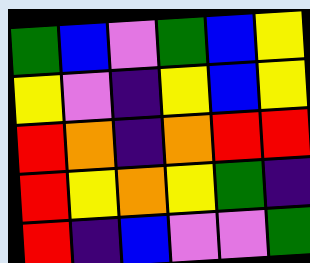[["green", "blue", "violet", "green", "blue", "yellow"], ["yellow", "violet", "indigo", "yellow", "blue", "yellow"], ["red", "orange", "indigo", "orange", "red", "red"], ["red", "yellow", "orange", "yellow", "green", "indigo"], ["red", "indigo", "blue", "violet", "violet", "green"]]